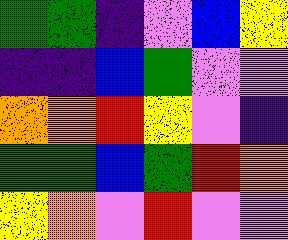[["green", "green", "indigo", "violet", "blue", "yellow"], ["indigo", "indigo", "blue", "green", "violet", "violet"], ["orange", "orange", "red", "yellow", "violet", "indigo"], ["green", "green", "blue", "green", "red", "orange"], ["yellow", "orange", "violet", "red", "violet", "violet"]]